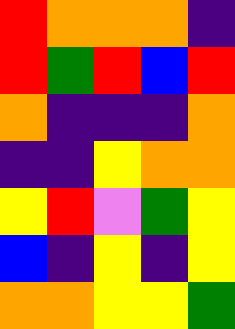[["red", "orange", "orange", "orange", "indigo"], ["red", "green", "red", "blue", "red"], ["orange", "indigo", "indigo", "indigo", "orange"], ["indigo", "indigo", "yellow", "orange", "orange"], ["yellow", "red", "violet", "green", "yellow"], ["blue", "indigo", "yellow", "indigo", "yellow"], ["orange", "orange", "yellow", "yellow", "green"]]